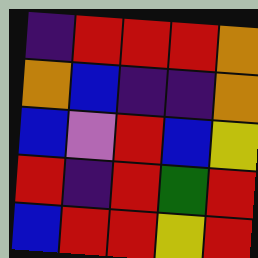[["indigo", "red", "red", "red", "orange"], ["orange", "blue", "indigo", "indigo", "orange"], ["blue", "violet", "red", "blue", "yellow"], ["red", "indigo", "red", "green", "red"], ["blue", "red", "red", "yellow", "red"]]